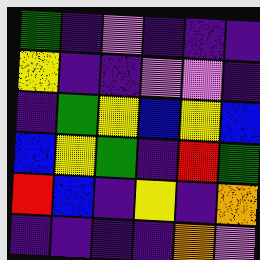[["green", "indigo", "violet", "indigo", "indigo", "indigo"], ["yellow", "indigo", "indigo", "violet", "violet", "indigo"], ["indigo", "green", "yellow", "blue", "yellow", "blue"], ["blue", "yellow", "green", "indigo", "red", "green"], ["red", "blue", "indigo", "yellow", "indigo", "orange"], ["indigo", "indigo", "indigo", "indigo", "orange", "violet"]]